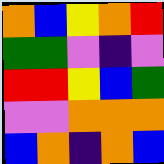[["orange", "blue", "yellow", "orange", "red"], ["green", "green", "violet", "indigo", "violet"], ["red", "red", "yellow", "blue", "green"], ["violet", "violet", "orange", "orange", "orange"], ["blue", "orange", "indigo", "orange", "blue"]]